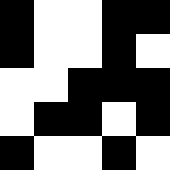[["black", "white", "white", "black", "black"], ["black", "white", "white", "black", "white"], ["white", "white", "black", "black", "black"], ["white", "black", "black", "white", "black"], ["black", "white", "white", "black", "white"]]